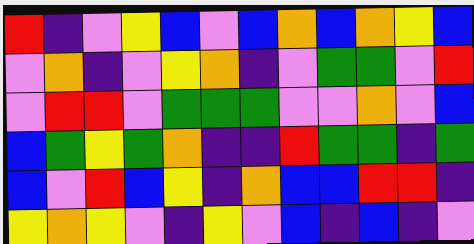[["red", "indigo", "violet", "yellow", "blue", "violet", "blue", "orange", "blue", "orange", "yellow", "blue"], ["violet", "orange", "indigo", "violet", "yellow", "orange", "indigo", "violet", "green", "green", "violet", "red"], ["violet", "red", "red", "violet", "green", "green", "green", "violet", "violet", "orange", "violet", "blue"], ["blue", "green", "yellow", "green", "orange", "indigo", "indigo", "red", "green", "green", "indigo", "green"], ["blue", "violet", "red", "blue", "yellow", "indigo", "orange", "blue", "blue", "red", "red", "indigo"], ["yellow", "orange", "yellow", "violet", "indigo", "yellow", "violet", "blue", "indigo", "blue", "indigo", "violet"]]